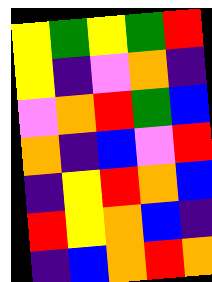[["yellow", "green", "yellow", "green", "red"], ["yellow", "indigo", "violet", "orange", "indigo"], ["violet", "orange", "red", "green", "blue"], ["orange", "indigo", "blue", "violet", "red"], ["indigo", "yellow", "red", "orange", "blue"], ["red", "yellow", "orange", "blue", "indigo"], ["indigo", "blue", "orange", "red", "orange"]]